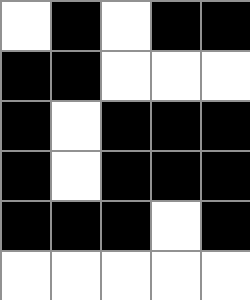[["white", "black", "white", "black", "black"], ["black", "black", "white", "white", "white"], ["black", "white", "black", "black", "black"], ["black", "white", "black", "black", "black"], ["black", "black", "black", "white", "black"], ["white", "white", "white", "white", "white"]]